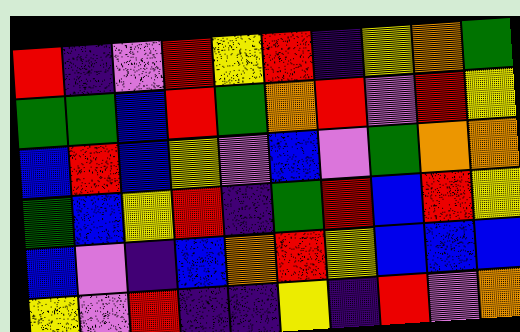[["red", "indigo", "violet", "red", "yellow", "red", "indigo", "yellow", "orange", "green"], ["green", "green", "blue", "red", "green", "orange", "red", "violet", "red", "yellow"], ["blue", "red", "blue", "yellow", "violet", "blue", "violet", "green", "orange", "orange"], ["green", "blue", "yellow", "red", "indigo", "green", "red", "blue", "red", "yellow"], ["blue", "violet", "indigo", "blue", "orange", "red", "yellow", "blue", "blue", "blue"], ["yellow", "violet", "red", "indigo", "indigo", "yellow", "indigo", "red", "violet", "orange"]]